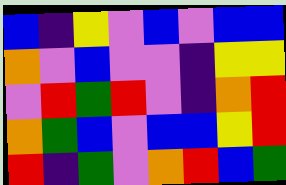[["blue", "indigo", "yellow", "violet", "blue", "violet", "blue", "blue"], ["orange", "violet", "blue", "violet", "violet", "indigo", "yellow", "yellow"], ["violet", "red", "green", "red", "violet", "indigo", "orange", "red"], ["orange", "green", "blue", "violet", "blue", "blue", "yellow", "red"], ["red", "indigo", "green", "violet", "orange", "red", "blue", "green"]]